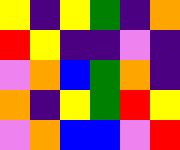[["yellow", "indigo", "yellow", "green", "indigo", "orange"], ["red", "yellow", "indigo", "indigo", "violet", "indigo"], ["violet", "orange", "blue", "green", "orange", "indigo"], ["orange", "indigo", "yellow", "green", "red", "yellow"], ["violet", "orange", "blue", "blue", "violet", "red"]]